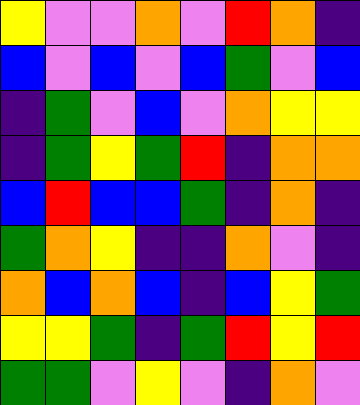[["yellow", "violet", "violet", "orange", "violet", "red", "orange", "indigo"], ["blue", "violet", "blue", "violet", "blue", "green", "violet", "blue"], ["indigo", "green", "violet", "blue", "violet", "orange", "yellow", "yellow"], ["indigo", "green", "yellow", "green", "red", "indigo", "orange", "orange"], ["blue", "red", "blue", "blue", "green", "indigo", "orange", "indigo"], ["green", "orange", "yellow", "indigo", "indigo", "orange", "violet", "indigo"], ["orange", "blue", "orange", "blue", "indigo", "blue", "yellow", "green"], ["yellow", "yellow", "green", "indigo", "green", "red", "yellow", "red"], ["green", "green", "violet", "yellow", "violet", "indigo", "orange", "violet"]]